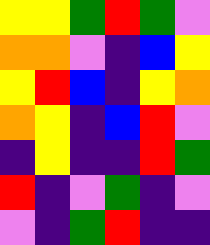[["yellow", "yellow", "green", "red", "green", "violet"], ["orange", "orange", "violet", "indigo", "blue", "yellow"], ["yellow", "red", "blue", "indigo", "yellow", "orange"], ["orange", "yellow", "indigo", "blue", "red", "violet"], ["indigo", "yellow", "indigo", "indigo", "red", "green"], ["red", "indigo", "violet", "green", "indigo", "violet"], ["violet", "indigo", "green", "red", "indigo", "indigo"]]